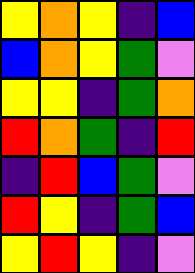[["yellow", "orange", "yellow", "indigo", "blue"], ["blue", "orange", "yellow", "green", "violet"], ["yellow", "yellow", "indigo", "green", "orange"], ["red", "orange", "green", "indigo", "red"], ["indigo", "red", "blue", "green", "violet"], ["red", "yellow", "indigo", "green", "blue"], ["yellow", "red", "yellow", "indigo", "violet"]]